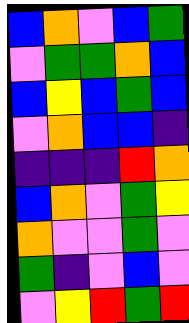[["blue", "orange", "violet", "blue", "green"], ["violet", "green", "green", "orange", "blue"], ["blue", "yellow", "blue", "green", "blue"], ["violet", "orange", "blue", "blue", "indigo"], ["indigo", "indigo", "indigo", "red", "orange"], ["blue", "orange", "violet", "green", "yellow"], ["orange", "violet", "violet", "green", "violet"], ["green", "indigo", "violet", "blue", "violet"], ["violet", "yellow", "red", "green", "red"]]